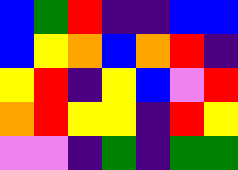[["blue", "green", "red", "indigo", "indigo", "blue", "blue"], ["blue", "yellow", "orange", "blue", "orange", "red", "indigo"], ["yellow", "red", "indigo", "yellow", "blue", "violet", "red"], ["orange", "red", "yellow", "yellow", "indigo", "red", "yellow"], ["violet", "violet", "indigo", "green", "indigo", "green", "green"]]